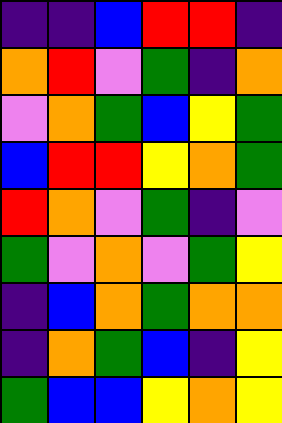[["indigo", "indigo", "blue", "red", "red", "indigo"], ["orange", "red", "violet", "green", "indigo", "orange"], ["violet", "orange", "green", "blue", "yellow", "green"], ["blue", "red", "red", "yellow", "orange", "green"], ["red", "orange", "violet", "green", "indigo", "violet"], ["green", "violet", "orange", "violet", "green", "yellow"], ["indigo", "blue", "orange", "green", "orange", "orange"], ["indigo", "orange", "green", "blue", "indigo", "yellow"], ["green", "blue", "blue", "yellow", "orange", "yellow"]]